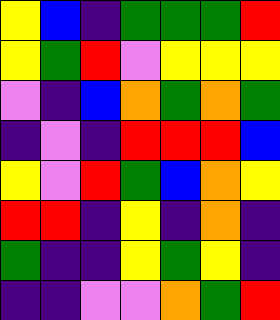[["yellow", "blue", "indigo", "green", "green", "green", "red"], ["yellow", "green", "red", "violet", "yellow", "yellow", "yellow"], ["violet", "indigo", "blue", "orange", "green", "orange", "green"], ["indigo", "violet", "indigo", "red", "red", "red", "blue"], ["yellow", "violet", "red", "green", "blue", "orange", "yellow"], ["red", "red", "indigo", "yellow", "indigo", "orange", "indigo"], ["green", "indigo", "indigo", "yellow", "green", "yellow", "indigo"], ["indigo", "indigo", "violet", "violet", "orange", "green", "red"]]